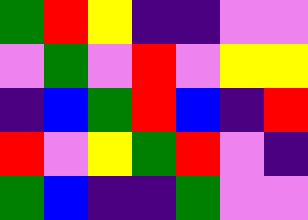[["green", "red", "yellow", "indigo", "indigo", "violet", "violet"], ["violet", "green", "violet", "red", "violet", "yellow", "yellow"], ["indigo", "blue", "green", "red", "blue", "indigo", "red"], ["red", "violet", "yellow", "green", "red", "violet", "indigo"], ["green", "blue", "indigo", "indigo", "green", "violet", "violet"]]